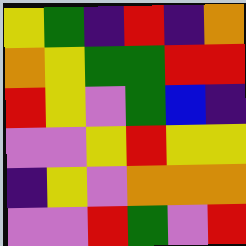[["yellow", "green", "indigo", "red", "indigo", "orange"], ["orange", "yellow", "green", "green", "red", "red"], ["red", "yellow", "violet", "green", "blue", "indigo"], ["violet", "violet", "yellow", "red", "yellow", "yellow"], ["indigo", "yellow", "violet", "orange", "orange", "orange"], ["violet", "violet", "red", "green", "violet", "red"]]